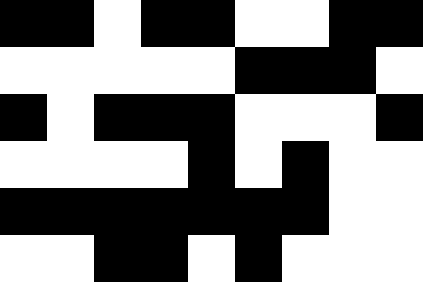[["black", "black", "white", "black", "black", "white", "white", "black", "black"], ["white", "white", "white", "white", "white", "black", "black", "black", "white"], ["black", "white", "black", "black", "black", "white", "white", "white", "black"], ["white", "white", "white", "white", "black", "white", "black", "white", "white"], ["black", "black", "black", "black", "black", "black", "black", "white", "white"], ["white", "white", "black", "black", "white", "black", "white", "white", "white"]]